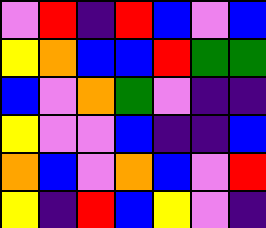[["violet", "red", "indigo", "red", "blue", "violet", "blue"], ["yellow", "orange", "blue", "blue", "red", "green", "green"], ["blue", "violet", "orange", "green", "violet", "indigo", "indigo"], ["yellow", "violet", "violet", "blue", "indigo", "indigo", "blue"], ["orange", "blue", "violet", "orange", "blue", "violet", "red"], ["yellow", "indigo", "red", "blue", "yellow", "violet", "indigo"]]